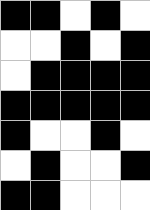[["black", "black", "white", "black", "white"], ["white", "white", "black", "white", "black"], ["white", "black", "black", "black", "black"], ["black", "black", "black", "black", "black"], ["black", "white", "white", "black", "white"], ["white", "black", "white", "white", "black"], ["black", "black", "white", "white", "white"]]